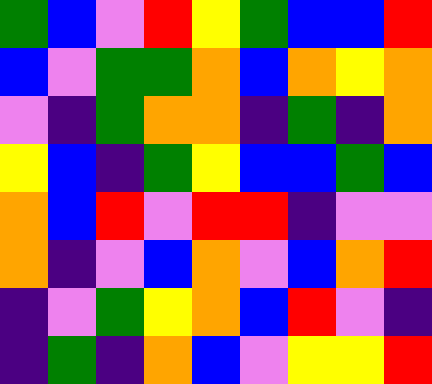[["green", "blue", "violet", "red", "yellow", "green", "blue", "blue", "red"], ["blue", "violet", "green", "green", "orange", "blue", "orange", "yellow", "orange"], ["violet", "indigo", "green", "orange", "orange", "indigo", "green", "indigo", "orange"], ["yellow", "blue", "indigo", "green", "yellow", "blue", "blue", "green", "blue"], ["orange", "blue", "red", "violet", "red", "red", "indigo", "violet", "violet"], ["orange", "indigo", "violet", "blue", "orange", "violet", "blue", "orange", "red"], ["indigo", "violet", "green", "yellow", "orange", "blue", "red", "violet", "indigo"], ["indigo", "green", "indigo", "orange", "blue", "violet", "yellow", "yellow", "red"]]